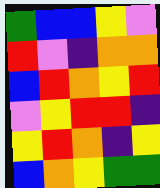[["green", "blue", "blue", "yellow", "violet"], ["red", "violet", "indigo", "orange", "orange"], ["blue", "red", "orange", "yellow", "red"], ["violet", "yellow", "red", "red", "indigo"], ["yellow", "red", "orange", "indigo", "yellow"], ["blue", "orange", "yellow", "green", "green"]]